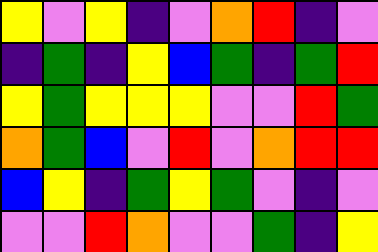[["yellow", "violet", "yellow", "indigo", "violet", "orange", "red", "indigo", "violet"], ["indigo", "green", "indigo", "yellow", "blue", "green", "indigo", "green", "red"], ["yellow", "green", "yellow", "yellow", "yellow", "violet", "violet", "red", "green"], ["orange", "green", "blue", "violet", "red", "violet", "orange", "red", "red"], ["blue", "yellow", "indigo", "green", "yellow", "green", "violet", "indigo", "violet"], ["violet", "violet", "red", "orange", "violet", "violet", "green", "indigo", "yellow"]]